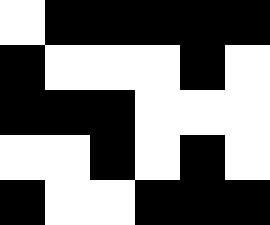[["white", "black", "black", "black", "black", "black"], ["black", "white", "white", "white", "black", "white"], ["black", "black", "black", "white", "white", "white"], ["white", "white", "black", "white", "black", "white"], ["black", "white", "white", "black", "black", "black"]]